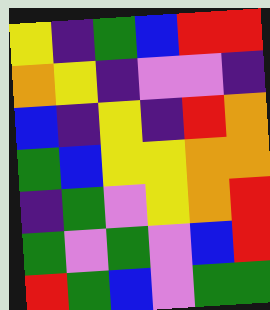[["yellow", "indigo", "green", "blue", "red", "red"], ["orange", "yellow", "indigo", "violet", "violet", "indigo"], ["blue", "indigo", "yellow", "indigo", "red", "orange"], ["green", "blue", "yellow", "yellow", "orange", "orange"], ["indigo", "green", "violet", "yellow", "orange", "red"], ["green", "violet", "green", "violet", "blue", "red"], ["red", "green", "blue", "violet", "green", "green"]]